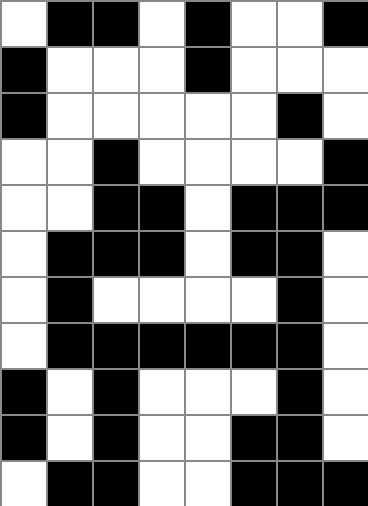[["white", "black", "black", "white", "black", "white", "white", "black"], ["black", "white", "white", "white", "black", "white", "white", "white"], ["black", "white", "white", "white", "white", "white", "black", "white"], ["white", "white", "black", "white", "white", "white", "white", "black"], ["white", "white", "black", "black", "white", "black", "black", "black"], ["white", "black", "black", "black", "white", "black", "black", "white"], ["white", "black", "white", "white", "white", "white", "black", "white"], ["white", "black", "black", "black", "black", "black", "black", "white"], ["black", "white", "black", "white", "white", "white", "black", "white"], ["black", "white", "black", "white", "white", "black", "black", "white"], ["white", "black", "black", "white", "white", "black", "black", "black"]]